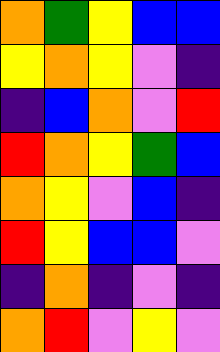[["orange", "green", "yellow", "blue", "blue"], ["yellow", "orange", "yellow", "violet", "indigo"], ["indigo", "blue", "orange", "violet", "red"], ["red", "orange", "yellow", "green", "blue"], ["orange", "yellow", "violet", "blue", "indigo"], ["red", "yellow", "blue", "blue", "violet"], ["indigo", "orange", "indigo", "violet", "indigo"], ["orange", "red", "violet", "yellow", "violet"]]